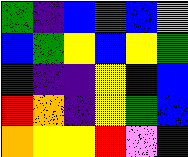[["green", "indigo", "blue", "red", "blue", "violet"], ["blue", "green", "yellow", "blue", "yellow", "green"], ["indigo", "indigo", "indigo", "yellow", "blue", "blue"], ["red", "orange", "indigo", "yellow", "green", "blue"], ["orange", "yellow", "yellow", "red", "violet", "blue"]]